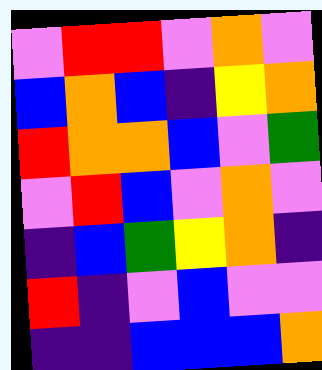[["violet", "red", "red", "violet", "orange", "violet"], ["blue", "orange", "blue", "indigo", "yellow", "orange"], ["red", "orange", "orange", "blue", "violet", "green"], ["violet", "red", "blue", "violet", "orange", "violet"], ["indigo", "blue", "green", "yellow", "orange", "indigo"], ["red", "indigo", "violet", "blue", "violet", "violet"], ["indigo", "indigo", "blue", "blue", "blue", "orange"]]